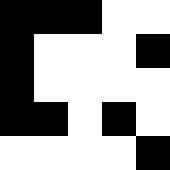[["black", "black", "black", "white", "white"], ["black", "white", "white", "white", "black"], ["black", "white", "white", "white", "white"], ["black", "black", "white", "black", "white"], ["white", "white", "white", "white", "black"]]